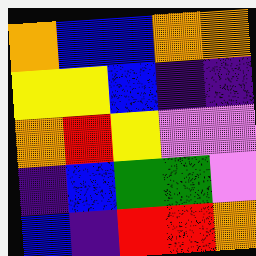[["orange", "blue", "blue", "orange", "orange"], ["yellow", "yellow", "blue", "indigo", "indigo"], ["orange", "red", "yellow", "violet", "violet"], ["indigo", "blue", "green", "green", "violet"], ["blue", "indigo", "red", "red", "orange"]]